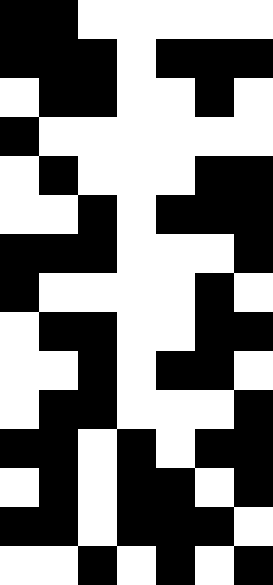[["black", "black", "white", "white", "white", "white", "white"], ["black", "black", "black", "white", "black", "black", "black"], ["white", "black", "black", "white", "white", "black", "white"], ["black", "white", "white", "white", "white", "white", "white"], ["white", "black", "white", "white", "white", "black", "black"], ["white", "white", "black", "white", "black", "black", "black"], ["black", "black", "black", "white", "white", "white", "black"], ["black", "white", "white", "white", "white", "black", "white"], ["white", "black", "black", "white", "white", "black", "black"], ["white", "white", "black", "white", "black", "black", "white"], ["white", "black", "black", "white", "white", "white", "black"], ["black", "black", "white", "black", "white", "black", "black"], ["white", "black", "white", "black", "black", "white", "black"], ["black", "black", "white", "black", "black", "black", "white"], ["white", "white", "black", "white", "black", "white", "black"]]